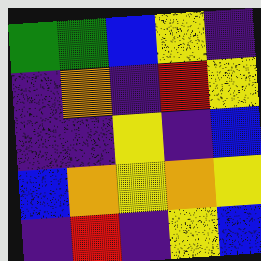[["green", "green", "blue", "yellow", "indigo"], ["indigo", "orange", "indigo", "red", "yellow"], ["indigo", "indigo", "yellow", "indigo", "blue"], ["blue", "orange", "yellow", "orange", "yellow"], ["indigo", "red", "indigo", "yellow", "blue"]]